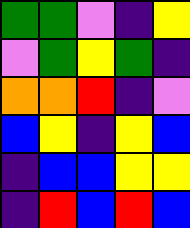[["green", "green", "violet", "indigo", "yellow"], ["violet", "green", "yellow", "green", "indigo"], ["orange", "orange", "red", "indigo", "violet"], ["blue", "yellow", "indigo", "yellow", "blue"], ["indigo", "blue", "blue", "yellow", "yellow"], ["indigo", "red", "blue", "red", "blue"]]